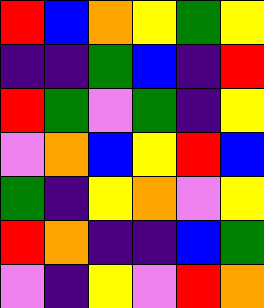[["red", "blue", "orange", "yellow", "green", "yellow"], ["indigo", "indigo", "green", "blue", "indigo", "red"], ["red", "green", "violet", "green", "indigo", "yellow"], ["violet", "orange", "blue", "yellow", "red", "blue"], ["green", "indigo", "yellow", "orange", "violet", "yellow"], ["red", "orange", "indigo", "indigo", "blue", "green"], ["violet", "indigo", "yellow", "violet", "red", "orange"]]